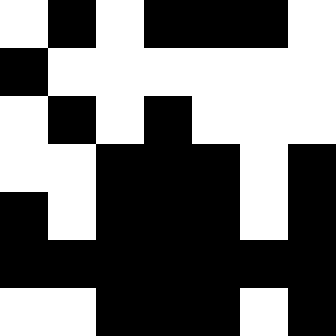[["white", "black", "white", "black", "black", "black", "white"], ["black", "white", "white", "white", "white", "white", "white"], ["white", "black", "white", "black", "white", "white", "white"], ["white", "white", "black", "black", "black", "white", "black"], ["black", "white", "black", "black", "black", "white", "black"], ["black", "black", "black", "black", "black", "black", "black"], ["white", "white", "black", "black", "black", "white", "black"]]